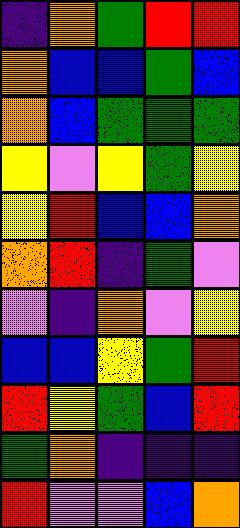[["indigo", "orange", "green", "red", "red"], ["orange", "blue", "blue", "green", "blue"], ["orange", "blue", "green", "green", "green"], ["yellow", "violet", "yellow", "green", "yellow"], ["yellow", "red", "blue", "blue", "orange"], ["orange", "red", "indigo", "green", "violet"], ["violet", "indigo", "orange", "violet", "yellow"], ["blue", "blue", "yellow", "green", "red"], ["red", "yellow", "green", "blue", "red"], ["green", "orange", "indigo", "indigo", "indigo"], ["red", "violet", "violet", "blue", "orange"]]